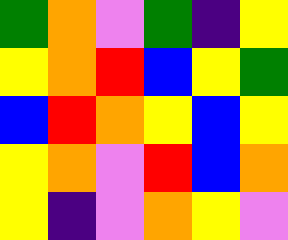[["green", "orange", "violet", "green", "indigo", "yellow"], ["yellow", "orange", "red", "blue", "yellow", "green"], ["blue", "red", "orange", "yellow", "blue", "yellow"], ["yellow", "orange", "violet", "red", "blue", "orange"], ["yellow", "indigo", "violet", "orange", "yellow", "violet"]]